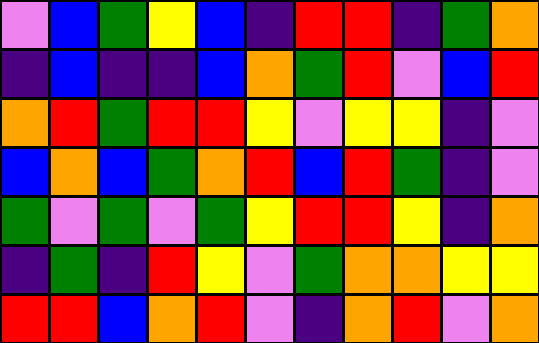[["violet", "blue", "green", "yellow", "blue", "indigo", "red", "red", "indigo", "green", "orange"], ["indigo", "blue", "indigo", "indigo", "blue", "orange", "green", "red", "violet", "blue", "red"], ["orange", "red", "green", "red", "red", "yellow", "violet", "yellow", "yellow", "indigo", "violet"], ["blue", "orange", "blue", "green", "orange", "red", "blue", "red", "green", "indigo", "violet"], ["green", "violet", "green", "violet", "green", "yellow", "red", "red", "yellow", "indigo", "orange"], ["indigo", "green", "indigo", "red", "yellow", "violet", "green", "orange", "orange", "yellow", "yellow"], ["red", "red", "blue", "orange", "red", "violet", "indigo", "orange", "red", "violet", "orange"]]